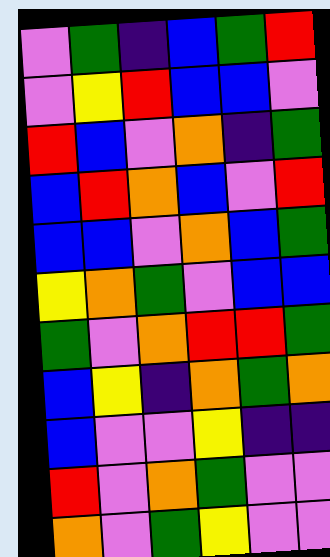[["violet", "green", "indigo", "blue", "green", "red"], ["violet", "yellow", "red", "blue", "blue", "violet"], ["red", "blue", "violet", "orange", "indigo", "green"], ["blue", "red", "orange", "blue", "violet", "red"], ["blue", "blue", "violet", "orange", "blue", "green"], ["yellow", "orange", "green", "violet", "blue", "blue"], ["green", "violet", "orange", "red", "red", "green"], ["blue", "yellow", "indigo", "orange", "green", "orange"], ["blue", "violet", "violet", "yellow", "indigo", "indigo"], ["red", "violet", "orange", "green", "violet", "violet"], ["orange", "violet", "green", "yellow", "violet", "violet"]]